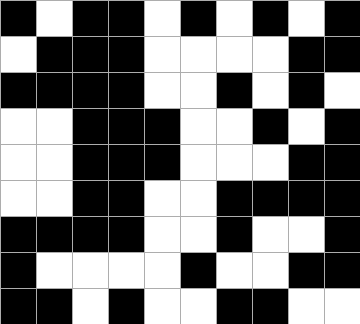[["black", "white", "black", "black", "white", "black", "white", "black", "white", "black"], ["white", "black", "black", "black", "white", "white", "white", "white", "black", "black"], ["black", "black", "black", "black", "white", "white", "black", "white", "black", "white"], ["white", "white", "black", "black", "black", "white", "white", "black", "white", "black"], ["white", "white", "black", "black", "black", "white", "white", "white", "black", "black"], ["white", "white", "black", "black", "white", "white", "black", "black", "black", "black"], ["black", "black", "black", "black", "white", "white", "black", "white", "white", "black"], ["black", "white", "white", "white", "white", "black", "white", "white", "black", "black"], ["black", "black", "white", "black", "white", "white", "black", "black", "white", "white"]]